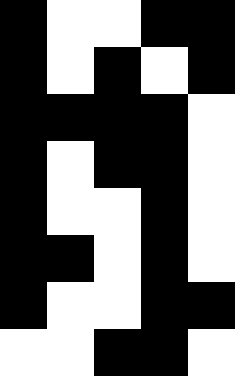[["black", "white", "white", "black", "black"], ["black", "white", "black", "white", "black"], ["black", "black", "black", "black", "white"], ["black", "white", "black", "black", "white"], ["black", "white", "white", "black", "white"], ["black", "black", "white", "black", "white"], ["black", "white", "white", "black", "black"], ["white", "white", "black", "black", "white"]]